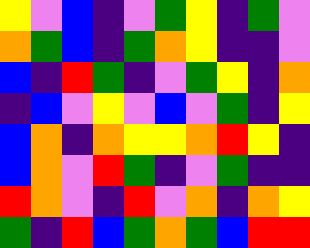[["yellow", "violet", "blue", "indigo", "violet", "green", "yellow", "indigo", "green", "violet"], ["orange", "green", "blue", "indigo", "green", "orange", "yellow", "indigo", "indigo", "violet"], ["blue", "indigo", "red", "green", "indigo", "violet", "green", "yellow", "indigo", "orange"], ["indigo", "blue", "violet", "yellow", "violet", "blue", "violet", "green", "indigo", "yellow"], ["blue", "orange", "indigo", "orange", "yellow", "yellow", "orange", "red", "yellow", "indigo"], ["blue", "orange", "violet", "red", "green", "indigo", "violet", "green", "indigo", "indigo"], ["red", "orange", "violet", "indigo", "red", "violet", "orange", "indigo", "orange", "yellow"], ["green", "indigo", "red", "blue", "green", "orange", "green", "blue", "red", "red"]]